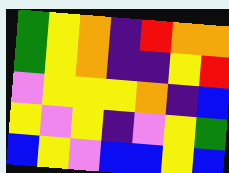[["green", "yellow", "orange", "indigo", "red", "orange", "orange"], ["green", "yellow", "orange", "indigo", "indigo", "yellow", "red"], ["violet", "yellow", "yellow", "yellow", "orange", "indigo", "blue"], ["yellow", "violet", "yellow", "indigo", "violet", "yellow", "green"], ["blue", "yellow", "violet", "blue", "blue", "yellow", "blue"]]